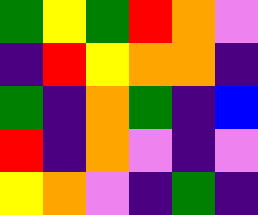[["green", "yellow", "green", "red", "orange", "violet"], ["indigo", "red", "yellow", "orange", "orange", "indigo"], ["green", "indigo", "orange", "green", "indigo", "blue"], ["red", "indigo", "orange", "violet", "indigo", "violet"], ["yellow", "orange", "violet", "indigo", "green", "indigo"]]